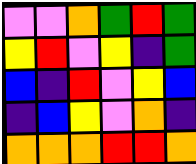[["violet", "violet", "orange", "green", "red", "green"], ["yellow", "red", "violet", "yellow", "indigo", "green"], ["blue", "indigo", "red", "violet", "yellow", "blue"], ["indigo", "blue", "yellow", "violet", "orange", "indigo"], ["orange", "orange", "orange", "red", "red", "orange"]]